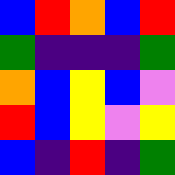[["blue", "red", "orange", "blue", "red"], ["green", "indigo", "indigo", "indigo", "green"], ["orange", "blue", "yellow", "blue", "violet"], ["red", "blue", "yellow", "violet", "yellow"], ["blue", "indigo", "red", "indigo", "green"]]